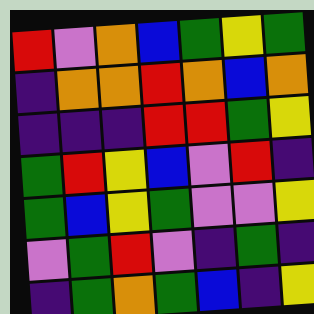[["red", "violet", "orange", "blue", "green", "yellow", "green"], ["indigo", "orange", "orange", "red", "orange", "blue", "orange"], ["indigo", "indigo", "indigo", "red", "red", "green", "yellow"], ["green", "red", "yellow", "blue", "violet", "red", "indigo"], ["green", "blue", "yellow", "green", "violet", "violet", "yellow"], ["violet", "green", "red", "violet", "indigo", "green", "indigo"], ["indigo", "green", "orange", "green", "blue", "indigo", "yellow"]]